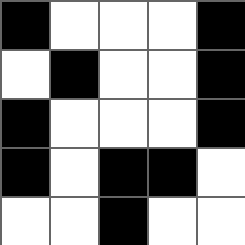[["black", "white", "white", "white", "black"], ["white", "black", "white", "white", "black"], ["black", "white", "white", "white", "black"], ["black", "white", "black", "black", "white"], ["white", "white", "black", "white", "white"]]